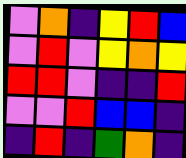[["violet", "orange", "indigo", "yellow", "red", "blue"], ["violet", "red", "violet", "yellow", "orange", "yellow"], ["red", "red", "violet", "indigo", "indigo", "red"], ["violet", "violet", "red", "blue", "blue", "indigo"], ["indigo", "red", "indigo", "green", "orange", "indigo"]]